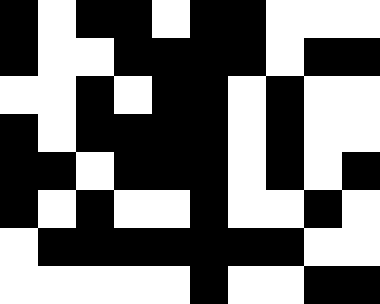[["black", "white", "black", "black", "white", "black", "black", "white", "white", "white"], ["black", "white", "white", "black", "black", "black", "black", "white", "black", "black"], ["white", "white", "black", "white", "black", "black", "white", "black", "white", "white"], ["black", "white", "black", "black", "black", "black", "white", "black", "white", "white"], ["black", "black", "white", "black", "black", "black", "white", "black", "white", "black"], ["black", "white", "black", "white", "white", "black", "white", "white", "black", "white"], ["white", "black", "black", "black", "black", "black", "black", "black", "white", "white"], ["white", "white", "white", "white", "white", "black", "white", "white", "black", "black"]]